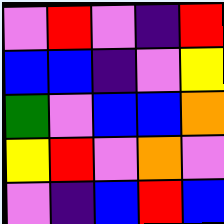[["violet", "red", "violet", "indigo", "red"], ["blue", "blue", "indigo", "violet", "yellow"], ["green", "violet", "blue", "blue", "orange"], ["yellow", "red", "violet", "orange", "violet"], ["violet", "indigo", "blue", "red", "blue"]]